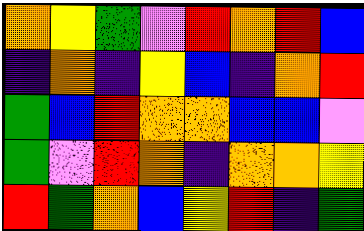[["orange", "yellow", "green", "violet", "red", "orange", "red", "blue"], ["indigo", "orange", "indigo", "yellow", "blue", "indigo", "orange", "red"], ["green", "blue", "red", "orange", "orange", "blue", "blue", "violet"], ["green", "violet", "red", "orange", "indigo", "orange", "orange", "yellow"], ["red", "green", "orange", "blue", "yellow", "red", "indigo", "green"]]